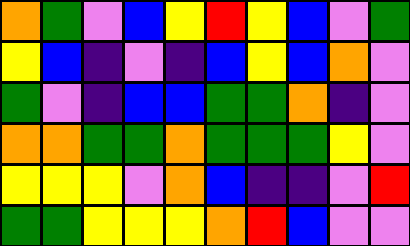[["orange", "green", "violet", "blue", "yellow", "red", "yellow", "blue", "violet", "green"], ["yellow", "blue", "indigo", "violet", "indigo", "blue", "yellow", "blue", "orange", "violet"], ["green", "violet", "indigo", "blue", "blue", "green", "green", "orange", "indigo", "violet"], ["orange", "orange", "green", "green", "orange", "green", "green", "green", "yellow", "violet"], ["yellow", "yellow", "yellow", "violet", "orange", "blue", "indigo", "indigo", "violet", "red"], ["green", "green", "yellow", "yellow", "yellow", "orange", "red", "blue", "violet", "violet"]]